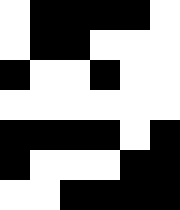[["white", "black", "black", "black", "black", "white"], ["white", "black", "black", "white", "white", "white"], ["black", "white", "white", "black", "white", "white"], ["white", "white", "white", "white", "white", "white"], ["black", "black", "black", "black", "white", "black"], ["black", "white", "white", "white", "black", "black"], ["white", "white", "black", "black", "black", "black"]]